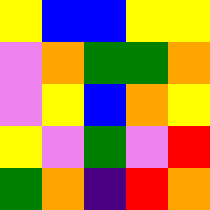[["yellow", "blue", "blue", "yellow", "yellow"], ["violet", "orange", "green", "green", "orange"], ["violet", "yellow", "blue", "orange", "yellow"], ["yellow", "violet", "green", "violet", "red"], ["green", "orange", "indigo", "red", "orange"]]